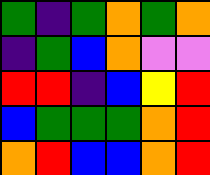[["green", "indigo", "green", "orange", "green", "orange"], ["indigo", "green", "blue", "orange", "violet", "violet"], ["red", "red", "indigo", "blue", "yellow", "red"], ["blue", "green", "green", "green", "orange", "red"], ["orange", "red", "blue", "blue", "orange", "red"]]